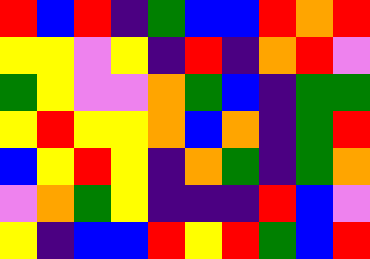[["red", "blue", "red", "indigo", "green", "blue", "blue", "red", "orange", "red"], ["yellow", "yellow", "violet", "yellow", "indigo", "red", "indigo", "orange", "red", "violet"], ["green", "yellow", "violet", "violet", "orange", "green", "blue", "indigo", "green", "green"], ["yellow", "red", "yellow", "yellow", "orange", "blue", "orange", "indigo", "green", "red"], ["blue", "yellow", "red", "yellow", "indigo", "orange", "green", "indigo", "green", "orange"], ["violet", "orange", "green", "yellow", "indigo", "indigo", "indigo", "red", "blue", "violet"], ["yellow", "indigo", "blue", "blue", "red", "yellow", "red", "green", "blue", "red"]]